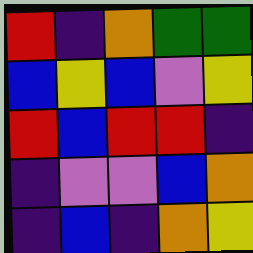[["red", "indigo", "orange", "green", "green"], ["blue", "yellow", "blue", "violet", "yellow"], ["red", "blue", "red", "red", "indigo"], ["indigo", "violet", "violet", "blue", "orange"], ["indigo", "blue", "indigo", "orange", "yellow"]]